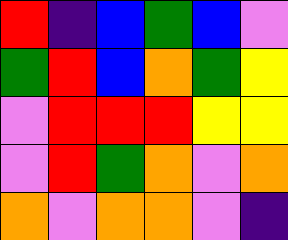[["red", "indigo", "blue", "green", "blue", "violet"], ["green", "red", "blue", "orange", "green", "yellow"], ["violet", "red", "red", "red", "yellow", "yellow"], ["violet", "red", "green", "orange", "violet", "orange"], ["orange", "violet", "orange", "orange", "violet", "indigo"]]